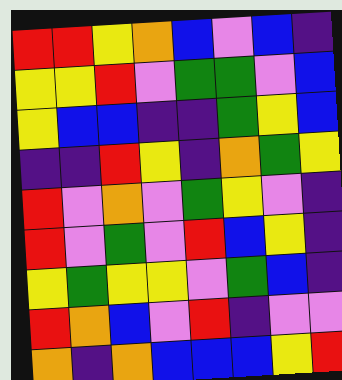[["red", "red", "yellow", "orange", "blue", "violet", "blue", "indigo"], ["yellow", "yellow", "red", "violet", "green", "green", "violet", "blue"], ["yellow", "blue", "blue", "indigo", "indigo", "green", "yellow", "blue"], ["indigo", "indigo", "red", "yellow", "indigo", "orange", "green", "yellow"], ["red", "violet", "orange", "violet", "green", "yellow", "violet", "indigo"], ["red", "violet", "green", "violet", "red", "blue", "yellow", "indigo"], ["yellow", "green", "yellow", "yellow", "violet", "green", "blue", "indigo"], ["red", "orange", "blue", "violet", "red", "indigo", "violet", "violet"], ["orange", "indigo", "orange", "blue", "blue", "blue", "yellow", "red"]]